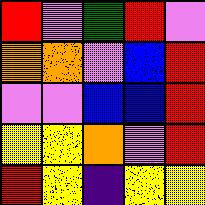[["red", "violet", "green", "red", "violet"], ["orange", "orange", "violet", "blue", "red"], ["violet", "violet", "blue", "blue", "red"], ["yellow", "yellow", "orange", "violet", "red"], ["red", "yellow", "indigo", "yellow", "yellow"]]